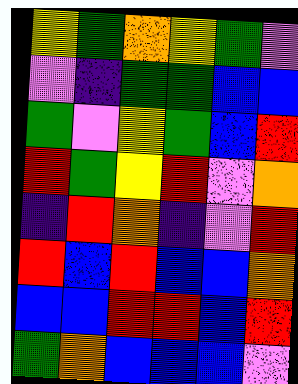[["yellow", "green", "orange", "yellow", "green", "violet"], ["violet", "indigo", "green", "green", "blue", "blue"], ["green", "violet", "yellow", "green", "blue", "red"], ["red", "green", "yellow", "red", "violet", "orange"], ["indigo", "red", "orange", "indigo", "violet", "red"], ["red", "blue", "red", "blue", "blue", "orange"], ["blue", "blue", "red", "red", "blue", "red"], ["green", "orange", "blue", "blue", "blue", "violet"]]